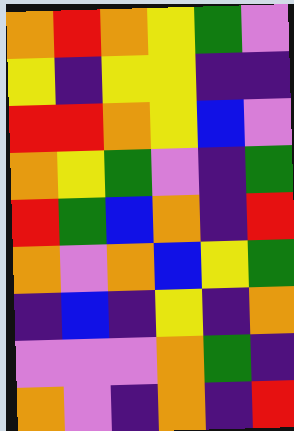[["orange", "red", "orange", "yellow", "green", "violet"], ["yellow", "indigo", "yellow", "yellow", "indigo", "indigo"], ["red", "red", "orange", "yellow", "blue", "violet"], ["orange", "yellow", "green", "violet", "indigo", "green"], ["red", "green", "blue", "orange", "indigo", "red"], ["orange", "violet", "orange", "blue", "yellow", "green"], ["indigo", "blue", "indigo", "yellow", "indigo", "orange"], ["violet", "violet", "violet", "orange", "green", "indigo"], ["orange", "violet", "indigo", "orange", "indigo", "red"]]